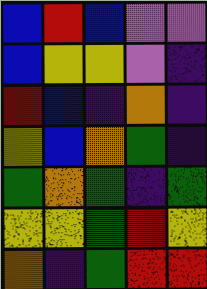[["blue", "red", "blue", "violet", "violet"], ["blue", "yellow", "yellow", "violet", "indigo"], ["red", "blue", "indigo", "orange", "indigo"], ["yellow", "blue", "orange", "green", "indigo"], ["green", "orange", "green", "indigo", "green"], ["yellow", "yellow", "green", "red", "yellow"], ["orange", "indigo", "green", "red", "red"]]